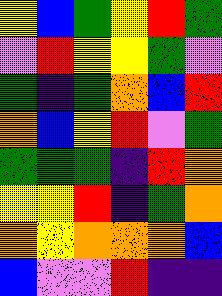[["yellow", "blue", "green", "yellow", "red", "green"], ["violet", "red", "yellow", "yellow", "green", "violet"], ["green", "indigo", "green", "orange", "blue", "red"], ["orange", "blue", "yellow", "red", "violet", "green"], ["green", "green", "green", "indigo", "red", "orange"], ["yellow", "yellow", "red", "indigo", "green", "orange"], ["orange", "yellow", "orange", "orange", "orange", "blue"], ["blue", "violet", "violet", "red", "indigo", "indigo"]]